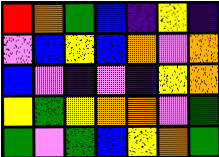[["red", "orange", "green", "blue", "indigo", "yellow", "indigo"], ["violet", "blue", "yellow", "blue", "orange", "violet", "orange"], ["blue", "violet", "indigo", "violet", "indigo", "yellow", "orange"], ["yellow", "green", "yellow", "orange", "orange", "violet", "green"], ["green", "violet", "green", "blue", "yellow", "orange", "green"]]